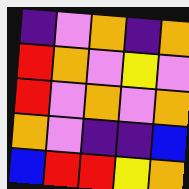[["indigo", "violet", "orange", "indigo", "orange"], ["red", "orange", "violet", "yellow", "violet"], ["red", "violet", "orange", "violet", "orange"], ["orange", "violet", "indigo", "indigo", "blue"], ["blue", "red", "red", "yellow", "orange"]]